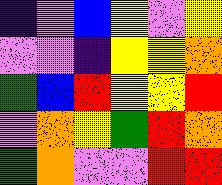[["indigo", "violet", "blue", "yellow", "violet", "yellow"], ["violet", "violet", "indigo", "yellow", "yellow", "orange"], ["green", "blue", "red", "yellow", "yellow", "red"], ["violet", "orange", "yellow", "green", "red", "orange"], ["green", "orange", "violet", "violet", "red", "red"]]